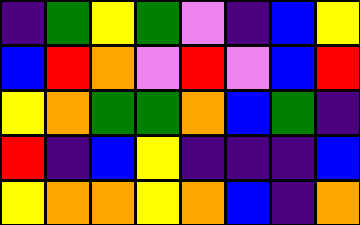[["indigo", "green", "yellow", "green", "violet", "indigo", "blue", "yellow"], ["blue", "red", "orange", "violet", "red", "violet", "blue", "red"], ["yellow", "orange", "green", "green", "orange", "blue", "green", "indigo"], ["red", "indigo", "blue", "yellow", "indigo", "indigo", "indigo", "blue"], ["yellow", "orange", "orange", "yellow", "orange", "blue", "indigo", "orange"]]